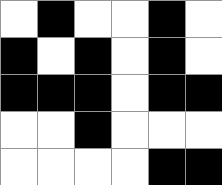[["white", "black", "white", "white", "black", "white"], ["black", "white", "black", "white", "black", "white"], ["black", "black", "black", "white", "black", "black"], ["white", "white", "black", "white", "white", "white"], ["white", "white", "white", "white", "black", "black"]]